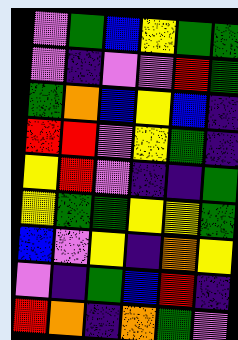[["violet", "green", "blue", "yellow", "green", "green"], ["violet", "indigo", "violet", "violet", "red", "green"], ["green", "orange", "blue", "yellow", "blue", "indigo"], ["red", "red", "violet", "yellow", "green", "indigo"], ["yellow", "red", "violet", "indigo", "indigo", "green"], ["yellow", "green", "green", "yellow", "yellow", "green"], ["blue", "violet", "yellow", "indigo", "orange", "yellow"], ["violet", "indigo", "green", "blue", "red", "indigo"], ["red", "orange", "indigo", "orange", "green", "violet"]]